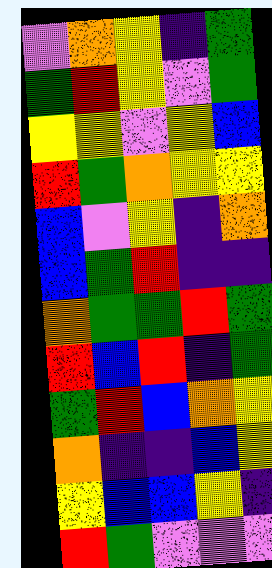[["violet", "orange", "yellow", "indigo", "green"], ["green", "red", "yellow", "violet", "green"], ["yellow", "yellow", "violet", "yellow", "blue"], ["red", "green", "orange", "yellow", "yellow"], ["blue", "violet", "yellow", "indigo", "orange"], ["blue", "green", "red", "indigo", "indigo"], ["orange", "green", "green", "red", "green"], ["red", "blue", "red", "indigo", "green"], ["green", "red", "blue", "orange", "yellow"], ["orange", "indigo", "indigo", "blue", "yellow"], ["yellow", "blue", "blue", "yellow", "indigo"], ["red", "green", "violet", "violet", "violet"]]